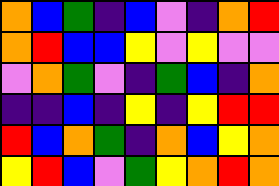[["orange", "blue", "green", "indigo", "blue", "violet", "indigo", "orange", "red"], ["orange", "red", "blue", "blue", "yellow", "violet", "yellow", "violet", "violet"], ["violet", "orange", "green", "violet", "indigo", "green", "blue", "indigo", "orange"], ["indigo", "indigo", "blue", "indigo", "yellow", "indigo", "yellow", "red", "red"], ["red", "blue", "orange", "green", "indigo", "orange", "blue", "yellow", "orange"], ["yellow", "red", "blue", "violet", "green", "yellow", "orange", "red", "orange"]]